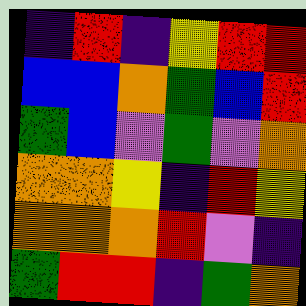[["indigo", "red", "indigo", "yellow", "red", "red"], ["blue", "blue", "orange", "green", "blue", "red"], ["green", "blue", "violet", "green", "violet", "orange"], ["orange", "orange", "yellow", "indigo", "red", "yellow"], ["orange", "orange", "orange", "red", "violet", "indigo"], ["green", "red", "red", "indigo", "green", "orange"]]